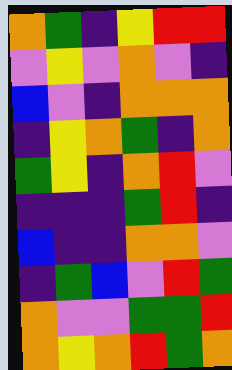[["orange", "green", "indigo", "yellow", "red", "red"], ["violet", "yellow", "violet", "orange", "violet", "indigo"], ["blue", "violet", "indigo", "orange", "orange", "orange"], ["indigo", "yellow", "orange", "green", "indigo", "orange"], ["green", "yellow", "indigo", "orange", "red", "violet"], ["indigo", "indigo", "indigo", "green", "red", "indigo"], ["blue", "indigo", "indigo", "orange", "orange", "violet"], ["indigo", "green", "blue", "violet", "red", "green"], ["orange", "violet", "violet", "green", "green", "red"], ["orange", "yellow", "orange", "red", "green", "orange"]]